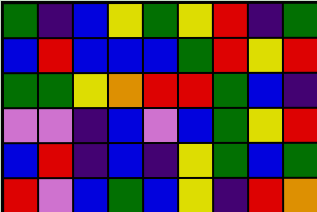[["green", "indigo", "blue", "yellow", "green", "yellow", "red", "indigo", "green"], ["blue", "red", "blue", "blue", "blue", "green", "red", "yellow", "red"], ["green", "green", "yellow", "orange", "red", "red", "green", "blue", "indigo"], ["violet", "violet", "indigo", "blue", "violet", "blue", "green", "yellow", "red"], ["blue", "red", "indigo", "blue", "indigo", "yellow", "green", "blue", "green"], ["red", "violet", "blue", "green", "blue", "yellow", "indigo", "red", "orange"]]